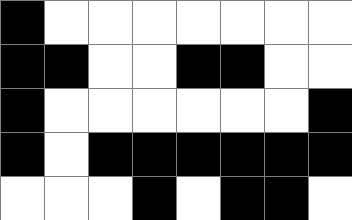[["black", "white", "white", "white", "white", "white", "white", "white"], ["black", "black", "white", "white", "black", "black", "white", "white"], ["black", "white", "white", "white", "white", "white", "white", "black"], ["black", "white", "black", "black", "black", "black", "black", "black"], ["white", "white", "white", "black", "white", "black", "black", "white"]]